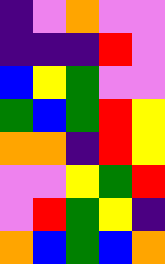[["indigo", "violet", "orange", "violet", "violet"], ["indigo", "indigo", "indigo", "red", "violet"], ["blue", "yellow", "green", "violet", "violet"], ["green", "blue", "green", "red", "yellow"], ["orange", "orange", "indigo", "red", "yellow"], ["violet", "violet", "yellow", "green", "red"], ["violet", "red", "green", "yellow", "indigo"], ["orange", "blue", "green", "blue", "orange"]]